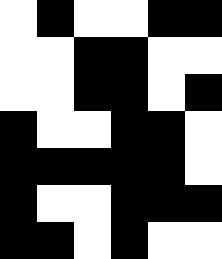[["white", "black", "white", "white", "black", "black"], ["white", "white", "black", "black", "white", "white"], ["white", "white", "black", "black", "white", "black"], ["black", "white", "white", "black", "black", "white"], ["black", "black", "black", "black", "black", "white"], ["black", "white", "white", "black", "black", "black"], ["black", "black", "white", "black", "white", "white"]]